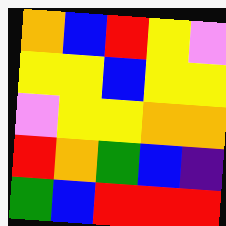[["orange", "blue", "red", "yellow", "violet"], ["yellow", "yellow", "blue", "yellow", "yellow"], ["violet", "yellow", "yellow", "orange", "orange"], ["red", "orange", "green", "blue", "indigo"], ["green", "blue", "red", "red", "red"]]